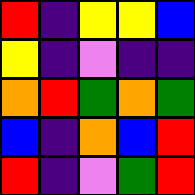[["red", "indigo", "yellow", "yellow", "blue"], ["yellow", "indigo", "violet", "indigo", "indigo"], ["orange", "red", "green", "orange", "green"], ["blue", "indigo", "orange", "blue", "red"], ["red", "indigo", "violet", "green", "red"]]